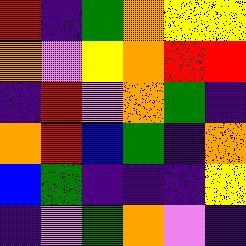[["red", "indigo", "green", "orange", "yellow", "yellow"], ["orange", "violet", "yellow", "orange", "red", "red"], ["indigo", "red", "violet", "orange", "green", "indigo"], ["orange", "red", "blue", "green", "indigo", "orange"], ["blue", "green", "indigo", "indigo", "indigo", "yellow"], ["indigo", "violet", "green", "orange", "violet", "indigo"]]